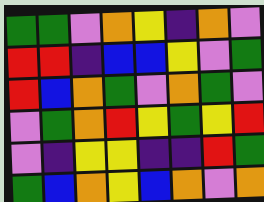[["green", "green", "violet", "orange", "yellow", "indigo", "orange", "violet"], ["red", "red", "indigo", "blue", "blue", "yellow", "violet", "green"], ["red", "blue", "orange", "green", "violet", "orange", "green", "violet"], ["violet", "green", "orange", "red", "yellow", "green", "yellow", "red"], ["violet", "indigo", "yellow", "yellow", "indigo", "indigo", "red", "green"], ["green", "blue", "orange", "yellow", "blue", "orange", "violet", "orange"]]